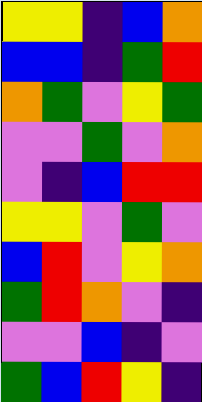[["yellow", "yellow", "indigo", "blue", "orange"], ["blue", "blue", "indigo", "green", "red"], ["orange", "green", "violet", "yellow", "green"], ["violet", "violet", "green", "violet", "orange"], ["violet", "indigo", "blue", "red", "red"], ["yellow", "yellow", "violet", "green", "violet"], ["blue", "red", "violet", "yellow", "orange"], ["green", "red", "orange", "violet", "indigo"], ["violet", "violet", "blue", "indigo", "violet"], ["green", "blue", "red", "yellow", "indigo"]]